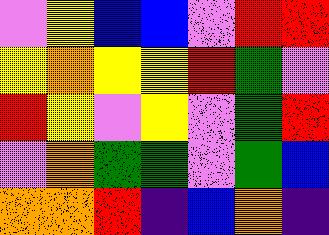[["violet", "yellow", "blue", "blue", "violet", "red", "red"], ["yellow", "orange", "yellow", "yellow", "red", "green", "violet"], ["red", "yellow", "violet", "yellow", "violet", "green", "red"], ["violet", "orange", "green", "green", "violet", "green", "blue"], ["orange", "orange", "red", "indigo", "blue", "orange", "indigo"]]